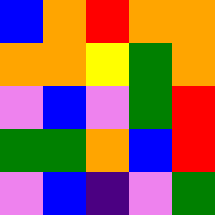[["blue", "orange", "red", "orange", "orange"], ["orange", "orange", "yellow", "green", "orange"], ["violet", "blue", "violet", "green", "red"], ["green", "green", "orange", "blue", "red"], ["violet", "blue", "indigo", "violet", "green"]]